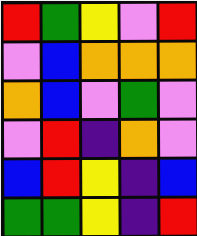[["red", "green", "yellow", "violet", "red"], ["violet", "blue", "orange", "orange", "orange"], ["orange", "blue", "violet", "green", "violet"], ["violet", "red", "indigo", "orange", "violet"], ["blue", "red", "yellow", "indigo", "blue"], ["green", "green", "yellow", "indigo", "red"]]